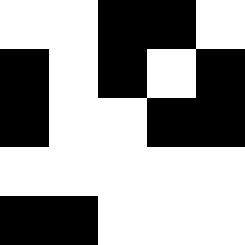[["white", "white", "black", "black", "white"], ["black", "white", "black", "white", "black"], ["black", "white", "white", "black", "black"], ["white", "white", "white", "white", "white"], ["black", "black", "white", "white", "white"]]